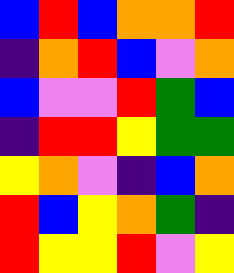[["blue", "red", "blue", "orange", "orange", "red"], ["indigo", "orange", "red", "blue", "violet", "orange"], ["blue", "violet", "violet", "red", "green", "blue"], ["indigo", "red", "red", "yellow", "green", "green"], ["yellow", "orange", "violet", "indigo", "blue", "orange"], ["red", "blue", "yellow", "orange", "green", "indigo"], ["red", "yellow", "yellow", "red", "violet", "yellow"]]